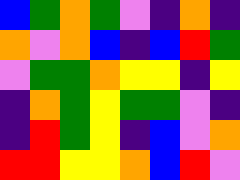[["blue", "green", "orange", "green", "violet", "indigo", "orange", "indigo"], ["orange", "violet", "orange", "blue", "indigo", "blue", "red", "green"], ["violet", "green", "green", "orange", "yellow", "yellow", "indigo", "yellow"], ["indigo", "orange", "green", "yellow", "green", "green", "violet", "indigo"], ["indigo", "red", "green", "yellow", "indigo", "blue", "violet", "orange"], ["red", "red", "yellow", "yellow", "orange", "blue", "red", "violet"]]